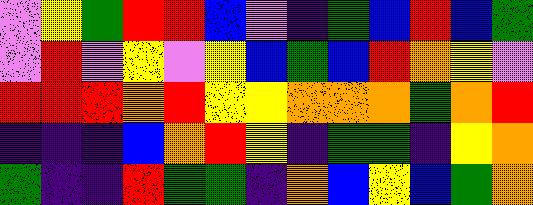[["violet", "yellow", "green", "red", "red", "blue", "violet", "indigo", "green", "blue", "red", "blue", "green"], ["violet", "red", "violet", "yellow", "violet", "yellow", "blue", "green", "blue", "red", "orange", "yellow", "violet"], ["red", "red", "red", "orange", "red", "yellow", "yellow", "orange", "orange", "orange", "green", "orange", "red"], ["indigo", "indigo", "indigo", "blue", "orange", "red", "yellow", "indigo", "green", "green", "indigo", "yellow", "orange"], ["green", "indigo", "indigo", "red", "green", "green", "indigo", "orange", "blue", "yellow", "blue", "green", "orange"]]